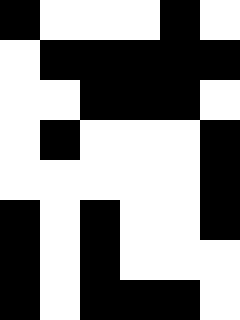[["black", "white", "white", "white", "black", "white"], ["white", "black", "black", "black", "black", "black"], ["white", "white", "black", "black", "black", "white"], ["white", "black", "white", "white", "white", "black"], ["white", "white", "white", "white", "white", "black"], ["black", "white", "black", "white", "white", "black"], ["black", "white", "black", "white", "white", "white"], ["black", "white", "black", "black", "black", "white"]]